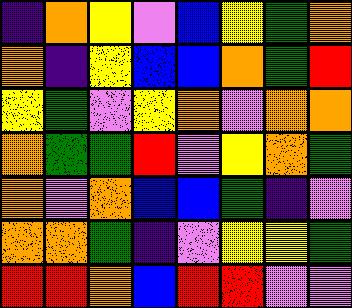[["indigo", "orange", "yellow", "violet", "blue", "yellow", "green", "orange"], ["orange", "indigo", "yellow", "blue", "blue", "orange", "green", "red"], ["yellow", "green", "violet", "yellow", "orange", "violet", "orange", "orange"], ["orange", "green", "green", "red", "violet", "yellow", "orange", "green"], ["orange", "violet", "orange", "blue", "blue", "green", "indigo", "violet"], ["orange", "orange", "green", "indigo", "violet", "yellow", "yellow", "green"], ["red", "red", "orange", "blue", "red", "red", "violet", "violet"]]